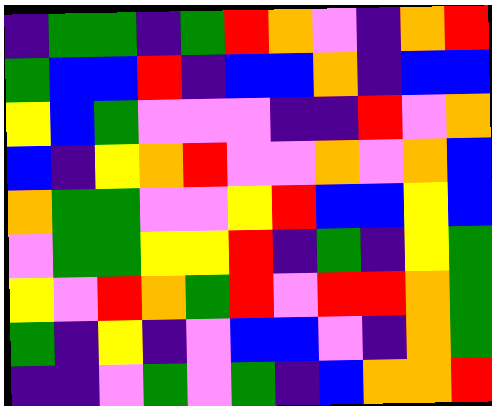[["indigo", "green", "green", "indigo", "green", "red", "orange", "violet", "indigo", "orange", "red"], ["green", "blue", "blue", "red", "indigo", "blue", "blue", "orange", "indigo", "blue", "blue"], ["yellow", "blue", "green", "violet", "violet", "violet", "indigo", "indigo", "red", "violet", "orange"], ["blue", "indigo", "yellow", "orange", "red", "violet", "violet", "orange", "violet", "orange", "blue"], ["orange", "green", "green", "violet", "violet", "yellow", "red", "blue", "blue", "yellow", "blue"], ["violet", "green", "green", "yellow", "yellow", "red", "indigo", "green", "indigo", "yellow", "green"], ["yellow", "violet", "red", "orange", "green", "red", "violet", "red", "red", "orange", "green"], ["green", "indigo", "yellow", "indigo", "violet", "blue", "blue", "violet", "indigo", "orange", "green"], ["indigo", "indigo", "violet", "green", "violet", "green", "indigo", "blue", "orange", "orange", "red"]]